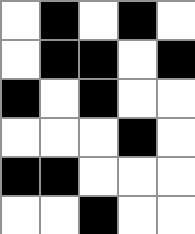[["white", "black", "white", "black", "white"], ["white", "black", "black", "white", "black"], ["black", "white", "black", "white", "white"], ["white", "white", "white", "black", "white"], ["black", "black", "white", "white", "white"], ["white", "white", "black", "white", "white"]]